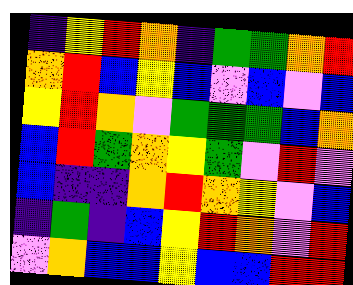[["indigo", "yellow", "red", "orange", "indigo", "green", "green", "orange", "red"], ["orange", "red", "blue", "yellow", "blue", "violet", "blue", "violet", "blue"], ["yellow", "red", "orange", "violet", "green", "green", "green", "blue", "orange"], ["blue", "red", "green", "orange", "yellow", "green", "violet", "red", "violet"], ["blue", "indigo", "indigo", "orange", "red", "orange", "yellow", "violet", "blue"], ["indigo", "green", "indigo", "blue", "yellow", "red", "orange", "violet", "red"], ["violet", "orange", "blue", "blue", "yellow", "blue", "blue", "red", "red"]]